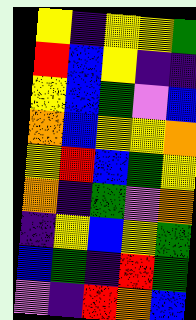[["yellow", "indigo", "yellow", "yellow", "green"], ["red", "blue", "yellow", "indigo", "indigo"], ["yellow", "blue", "green", "violet", "blue"], ["orange", "blue", "yellow", "yellow", "orange"], ["yellow", "red", "blue", "green", "yellow"], ["orange", "indigo", "green", "violet", "orange"], ["indigo", "yellow", "blue", "yellow", "green"], ["blue", "green", "indigo", "red", "green"], ["violet", "indigo", "red", "orange", "blue"]]